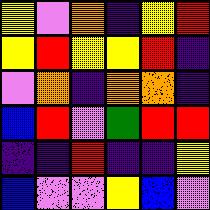[["yellow", "violet", "orange", "indigo", "yellow", "red"], ["yellow", "red", "yellow", "yellow", "red", "indigo"], ["violet", "orange", "indigo", "orange", "orange", "indigo"], ["blue", "red", "violet", "green", "red", "red"], ["indigo", "indigo", "red", "indigo", "indigo", "yellow"], ["blue", "violet", "violet", "yellow", "blue", "violet"]]